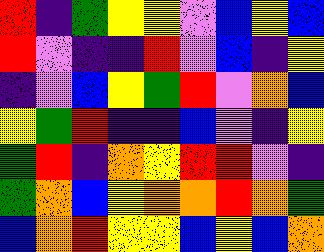[["red", "indigo", "green", "yellow", "yellow", "violet", "blue", "yellow", "blue"], ["red", "violet", "indigo", "indigo", "red", "violet", "blue", "indigo", "yellow"], ["indigo", "violet", "blue", "yellow", "green", "red", "violet", "orange", "blue"], ["yellow", "green", "red", "indigo", "indigo", "blue", "violet", "indigo", "yellow"], ["green", "red", "indigo", "orange", "yellow", "red", "red", "violet", "indigo"], ["green", "orange", "blue", "yellow", "orange", "orange", "red", "orange", "green"], ["blue", "orange", "red", "yellow", "yellow", "blue", "yellow", "blue", "orange"]]